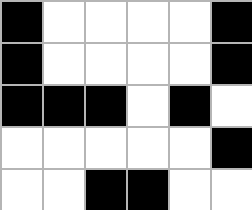[["black", "white", "white", "white", "white", "black"], ["black", "white", "white", "white", "white", "black"], ["black", "black", "black", "white", "black", "white"], ["white", "white", "white", "white", "white", "black"], ["white", "white", "black", "black", "white", "white"]]